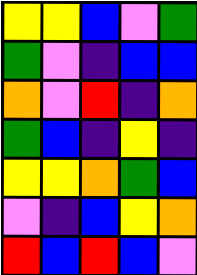[["yellow", "yellow", "blue", "violet", "green"], ["green", "violet", "indigo", "blue", "blue"], ["orange", "violet", "red", "indigo", "orange"], ["green", "blue", "indigo", "yellow", "indigo"], ["yellow", "yellow", "orange", "green", "blue"], ["violet", "indigo", "blue", "yellow", "orange"], ["red", "blue", "red", "blue", "violet"]]